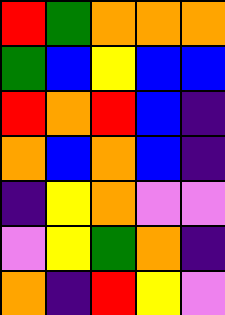[["red", "green", "orange", "orange", "orange"], ["green", "blue", "yellow", "blue", "blue"], ["red", "orange", "red", "blue", "indigo"], ["orange", "blue", "orange", "blue", "indigo"], ["indigo", "yellow", "orange", "violet", "violet"], ["violet", "yellow", "green", "orange", "indigo"], ["orange", "indigo", "red", "yellow", "violet"]]